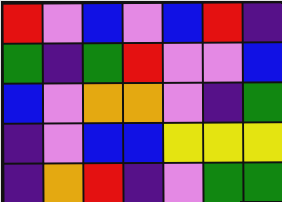[["red", "violet", "blue", "violet", "blue", "red", "indigo"], ["green", "indigo", "green", "red", "violet", "violet", "blue"], ["blue", "violet", "orange", "orange", "violet", "indigo", "green"], ["indigo", "violet", "blue", "blue", "yellow", "yellow", "yellow"], ["indigo", "orange", "red", "indigo", "violet", "green", "green"]]